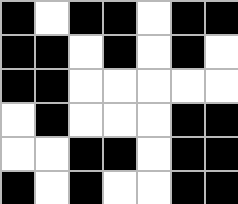[["black", "white", "black", "black", "white", "black", "black"], ["black", "black", "white", "black", "white", "black", "white"], ["black", "black", "white", "white", "white", "white", "white"], ["white", "black", "white", "white", "white", "black", "black"], ["white", "white", "black", "black", "white", "black", "black"], ["black", "white", "black", "white", "white", "black", "black"]]